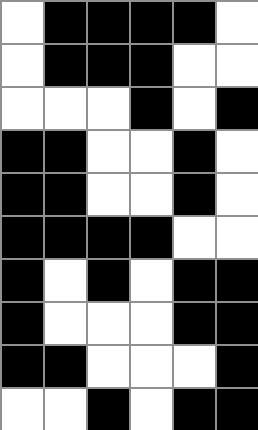[["white", "black", "black", "black", "black", "white"], ["white", "black", "black", "black", "white", "white"], ["white", "white", "white", "black", "white", "black"], ["black", "black", "white", "white", "black", "white"], ["black", "black", "white", "white", "black", "white"], ["black", "black", "black", "black", "white", "white"], ["black", "white", "black", "white", "black", "black"], ["black", "white", "white", "white", "black", "black"], ["black", "black", "white", "white", "white", "black"], ["white", "white", "black", "white", "black", "black"]]